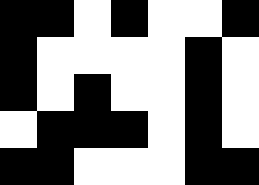[["black", "black", "white", "black", "white", "white", "black"], ["black", "white", "white", "white", "white", "black", "white"], ["black", "white", "black", "white", "white", "black", "white"], ["white", "black", "black", "black", "white", "black", "white"], ["black", "black", "white", "white", "white", "black", "black"]]